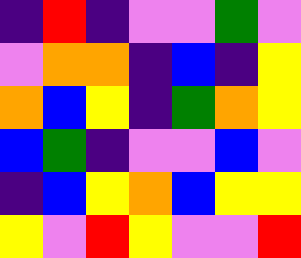[["indigo", "red", "indigo", "violet", "violet", "green", "violet"], ["violet", "orange", "orange", "indigo", "blue", "indigo", "yellow"], ["orange", "blue", "yellow", "indigo", "green", "orange", "yellow"], ["blue", "green", "indigo", "violet", "violet", "blue", "violet"], ["indigo", "blue", "yellow", "orange", "blue", "yellow", "yellow"], ["yellow", "violet", "red", "yellow", "violet", "violet", "red"]]